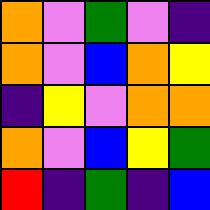[["orange", "violet", "green", "violet", "indigo"], ["orange", "violet", "blue", "orange", "yellow"], ["indigo", "yellow", "violet", "orange", "orange"], ["orange", "violet", "blue", "yellow", "green"], ["red", "indigo", "green", "indigo", "blue"]]